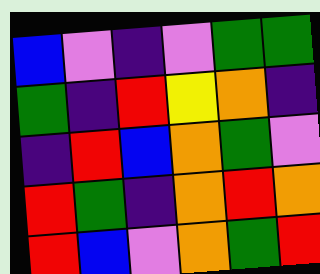[["blue", "violet", "indigo", "violet", "green", "green"], ["green", "indigo", "red", "yellow", "orange", "indigo"], ["indigo", "red", "blue", "orange", "green", "violet"], ["red", "green", "indigo", "orange", "red", "orange"], ["red", "blue", "violet", "orange", "green", "red"]]